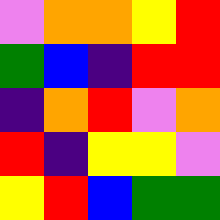[["violet", "orange", "orange", "yellow", "red"], ["green", "blue", "indigo", "red", "red"], ["indigo", "orange", "red", "violet", "orange"], ["red", "indigo", "yellow", "yellow", "violet"], ["yellow", "red", "blue", "green", "green"]]